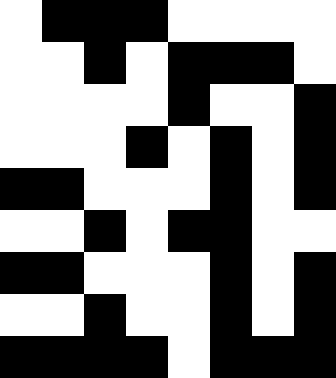[["white", "black", "black", "black", "white", "white", "white", "white"], ["white", "white", "black", "white", "black", "black", "black", "white"], ["white", "white", "white", "white", "black", "white", "white", "black"], ["white", "white", "white", "black", "white", "black", "white", "black"], ["black", "black", "white", "white", "white", "black", "white", "black"], ["white", "white", "black", "white", "black", "black", "white", "white"], ["black", "black", "white", "white", "white", "black", "white", "black"], ["white", "white", "black", "white", "white", "black", "white", "black"], ["black", "black", "black", "black", "white", "black", "black", "black"]]